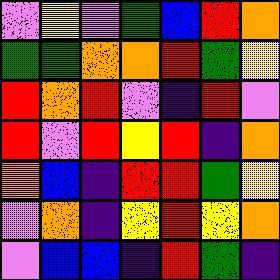[["violet", "yellow", "violet", "green", "blue", "red", "orange"], ["green", "green", "orange", "orange", "red", "green", "yellow"], ["red", "orange", "red", "violet", "indigo", "red", "violet"], ["red", "violet", "red", "yellow", "red", "indigo", "orange"], ["orange", "blue", "indigo", "red", "red", "green", "yellow"], ["violet", "orange", "indigo", "yellow", "red", "yellow", "orange"], ["violet", "blue", "blue", "indigo", "red", "green", "indigo"]]